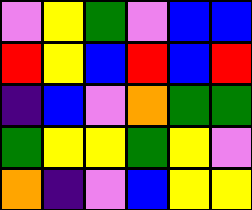[["violet", "yellow", "green", "violet", "blue", "blue"], ["red", "yellow", "blue", "red", "blue", "red"], ["indigo", "blue", "violet", "orange", "green", "green"], ["green", "yellow", "yellow", "green", "yellow", "violet"], ["orange", "indigo", "violet", "blue", "yellow", "yellow"]]